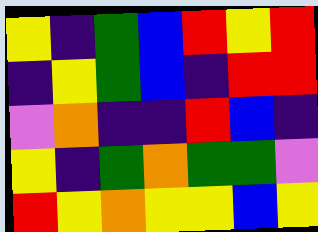[["yellow", "indigo", "green", "blue", "red", "yellow", "red"], ["indigo", "yellow", "green", "blue", "indigo", "red", "red"], ["violet", "orange", "indigo", "indigo", "red", "blue", "indigo"], ["yellow", "indigo", "green", "orange", "green", "green", "violet"], ["red", "yellow", "orange", "yellow", "yellow", "blue", "yellow"]]